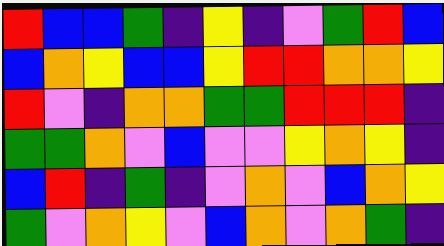[["red", "blue", "blue", "green", "indigo", "yellow", "indigo", "violet", "green", "red", "blue"], ["blue", "orange", "yellow", "blue", "blue", "yellow", "red", "red", "orange", "orange", "yellow"], ["red", "violet", "indigo", "orange", "orange", "green", "green", "red", "red", "red", "indigo"], ["green", "green", "orange", "violet", "blue", "violet", "violet", "yellow", "orange", "yellow", "indigo"], ["blue", "red", "indigo", "green", "indigo", "violet", "orange", "violet", "blue", "orange", "yellow"], ["green", "violet", "orange", "yellow", "violet", "blue", "orange", "violet", "orange", "green", "indigo"]]